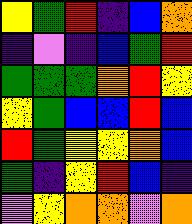[["yellow", "green", "red", "indigo", "blue", "orange"], ["indigo", "violet", "indigo", "blue", "green", "red"], ["green", "green", "green", "orange", "red", "yellow"], ["yellow", "green", "blue", "blue", "red", "blue"], ["red", "green", "yellow", "yellow", "orange", "blue"], ["green", "indigo", "yellow", "red", "blue", "indigo"], ["violet", "yellow", "orange", "orange", "violet", "orange"]]